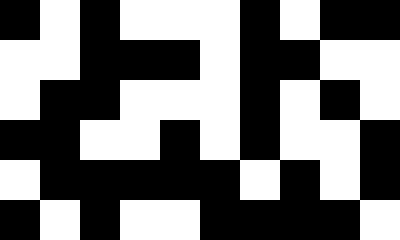[["black", "white", "black", "white", "white", "white", "black", "white", "black", "black"], ["white", "white", "black", "black", "black", "white", "black", "black", "white", "white"], ["white", "black", "black", "white", "white", "white", "black", "white", "black", "white"], ["black", "black", "white", "white", "black", "white", "black", "white", "white", "black"], ["white", "black", "black", "black", "black", "black", "white", "black", "white", "black"], ["black", "white", "black", "white", "white", "black", "black", "black", "black", "white"]]